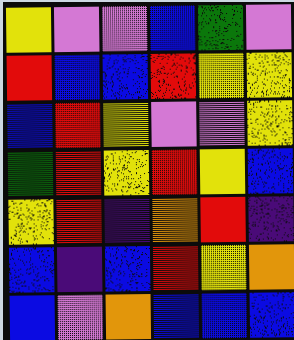[["yellow", "violet", "violet", "blue", "green", "violet"], ["red", "blue", "blue", "red", "yellow", "yellow"], ["blue", "red", "yellow", "violet", "violet", "yellow"], ["green", "red", "yellow", "red", "yellow", "blue"], ["yellow", "red", "indigo", "orange", "red", "indigo"], ["blue", "indigo", "blue", "red", "yellow", "orange"], ["blue", "violet", "orange", "blue", "blue", "blue"]]